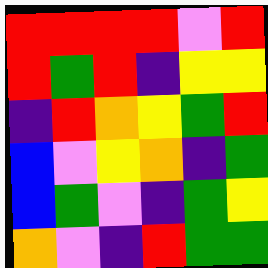[["red", "red", "red", "red", "violet", "red"], ["red", "green", "red", "indigo", "yellow", "yellow"], ["indigo", "red", "orange", "yellow", "green", "red"], ["blue", "violet", "yellow", "orange", "indigo", "green"], ["blue", "green", "violet", "indigo", "green", "yellow"], ["orange", "violet", "indigo", "red", "green", "green"]]